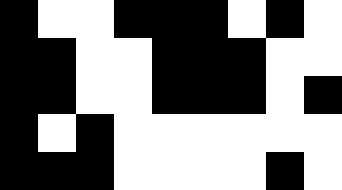[["black", "white", "white", "black", "black", "black", "white", "black", "white"], ["black", "black", "white", "white", "black", "black", "black", "white", "white"], ["black", "black", "white", "white", "black", "black", "black", "white", "black"], ["black", "white", "black", "white", "white", "white", "white", "white", "white"], ["black", "black", "black", "white", "white", "white", "white", "black", "white"]]